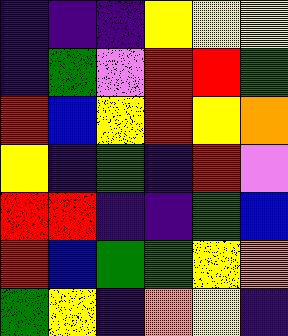[["indigo", "indigo", "indigo", "yellow", "yellow", "yellow"], ["indigo", "green", "violet", "red", "red", "green"], ["red", "blue", "yellow", "red", "yellow", "orange"], ["yellow", "indigo", "green", "indigo", "red", "violet"], ["red", "red", "indigo", "indigo", "green", "blue"], ["red", "blue", "green", "green", "yellow", "orange"], ["green", "yellow", "indigo", "orange", "yellow", "indigo"]]